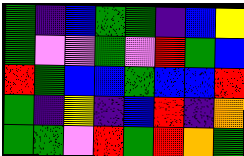[["green", "indigo", "blue", "green", "green", "indigo", "blue", "yellow"], ["green", "violet", "violet", "green", "violet", "red", "green", "blue"], ["red", "green", "blue", "blue", "green", "blue", "blue", "red"], ["green", "indigo", "yellow", "indigo", "blue", "red", "indigo", "orange"], ["green", "green", "violet", "red", "green", "red", "orange", "green"]]